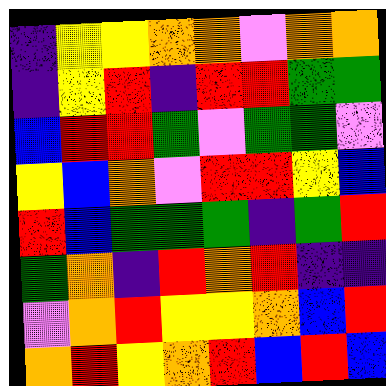[["indigo", "yellow", "yellow", "orange", "orange", "violet", "orange", "orange"], ["indigo", "yellow", "red", "indigo", "red", "red", "green", "green"], ["blue", "red", "red", "green", "violet", "green", "green", "violet"], ["yellow", "blue", "orange", "violet", "red", "red", "yellow", "blue"], ["red", "blue", "green", "green", "green", "indigo", "green", "red"], ["green", "orange", "indigo", "red", "orange", "red", "indigo", "indigo"], ["violet", "orange", "red", "yellow", "yellow", "orange", "blue", "red"], ["orange", "red", "yellow", "orange", "red", "blue", "red", "blue"]]